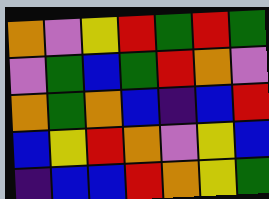[["orange", "violet", "yellow", "red", "green", "red", "green"], ["violet", "green", "blue", "green", "red", "orange", "violet"], ["orange", "green", "orange", "blue", "indigo", "blue", "red"], ["blue", "yellow", "red", "orange", "violet", "yellow", "blue"], ["indigo", "blue", "blue", "red", "orange", "yellow", "green"]]